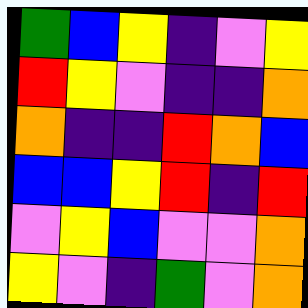[["green", "blue", "yellow", "indigo", "violet", "yellow"], ["red", "yellow", "violet", "indigo", "indigo", "orange"], ["orange", "indigo", "indigo", "red", "orange", "blue"], ["blue", "blue", "yellow", "red", "indigo", "red"], ["violet", "yellow", "blue", "violet", "violet", "orange"], ["yellow", "violet", "indigo", "green", "violet", "orange"]]